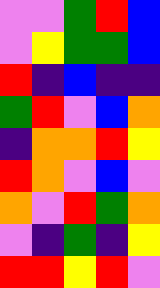[["violet", "violet", "green", "red", "blue"], ["violet", "yellow", "green", "green", "blue"], ["red", "indigo", "blue", "indigo", "indigo"], ["green", "red", "violet", "blue", "orange"], ["indigo", "orange", "orange", "red", "yellow"], ["red", "orange", "violet", "blue", "violet"], ["orange", "violet", "red", "green", "orange"], ["violet", "indigo", "green", "indigo", "yellow"], ["red", "red", "yellow", "red", "violet"]]